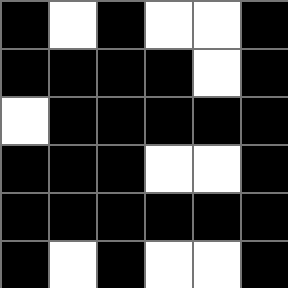[["black", "white", "black", "white", "white", "black"], ["black", "black", "black", "black", "white", "black"], ["white", "black", "black", "black", "black", "black"], ["black", "black", "black", "white", "white", "black"], ["black", "black", "black", "black", "black", "black"], ["black", "white", "black", "white", "white", "black"]]